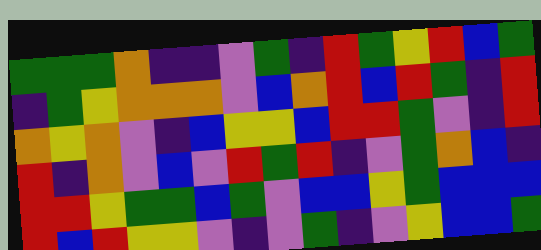[["green", "green", "green", "orange", "indigo", "indigo", "violet", "green", "indigo", "red", "green", "yellow", "red", "blue", "green"], ["indigo", "green", "yellow", "orange", "orange", "orange", "violet", "blue", "orange", "red", "blue", "red", "green", "indigo", "red"], ["orange", "yellow", "orange", "violet", "indigo", "blue", "yellow", "yellow", "blue", "red", "red", "green", "violet", "indigo", "red"], ["red", "indigo", "orange", "violet", "blue", "violet", "red", "green", "red", "indigo", "violet", "green", "orange", "blue", "indigo"], ["red", "red", "yellow", "green", "green", "blue", "green", "violet", "blue", "blue", "yellow", "green", "blue", "blue", "blue"], ["red", "blue", "red", "yellow", "yellow", "violet", "indigo", "violet", "green", "indigo", "violet", "yellow", "blue", "blue", "green"]]